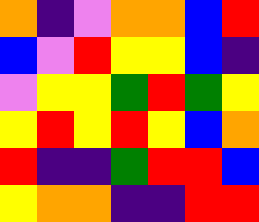[["orange", "indigo", "violet", "orange", "orange", "blue", "red"], ["blue", "violet", "red", "yellow", "yellow", "blue", "indigo"], ["violet", "yellow", "yellow", "green", "red", "green", "yellow"], ["yellow", "red", "yellow", "red", "yellow", "blue", "orange"], ["red", "indigo", "indigo", "green", "red", "red", "blue"], ["yellow", "orange", "orange", "indigo", "indigo", "red", "red"]]